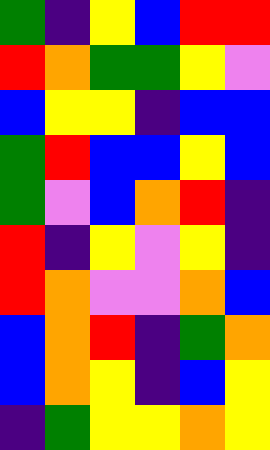[["green", "indigo", "yellow", "blue", "red", "red"], ["red", "orange", "green", "green", "yellow", "violet"], ["blue", "yellow", "yellow", "indigo", "blue", "blue"], ["green", "red", "blue", "blue", "yellow", "blue"], ["green", "violet", "blue", "orange", "red", "indigo"], ["red", "indigo", "yellow", "violet", "yellow", "indigo"], ["red", "orange", "violet", "violet", "orange", "blue"], ["blue", "orange", "red", "indigo", "green", "orange"], ["blue", "orange", "yellow", "indigo", "blue", "yellow"], ["indigo", "green", "yellow", "yellow", "orange", "yellow"]]